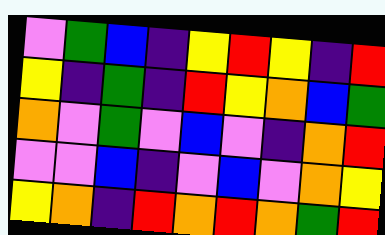[["violet", "green", "blue", "indigo", "yellow", "red", "yellow", "indigo", "red"], ["yellow", "indigo", "green", "indigo", "red", "yellow", "orange", "blue", "green"], ["orange", "violet", "green", "violet", "blue", "violet", "indigo", "orange", "red"], ["violet", "violet", "blue", "indigo", "violet", "blue", "violet", "orange", "yellow"], ["yellow", "orange", "indigo", "red", "orange", "red", "orange", "green", "red"]]